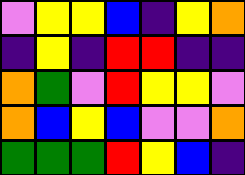[["violet", "yellow", "yellow", "blue", "indigo", "yellow", "orange"], ["indigo", "yellow", "indigo", "red", "red", "indigo", "indigo"], ["orange", "green", "violet", "red", "yellow", "yellow", "violet"], ["orange", "blue", "yellow", "blue", "violet", "violet", "orange"], ["green", "green", "green", "red", "yellow", "blue", "indigo"]]